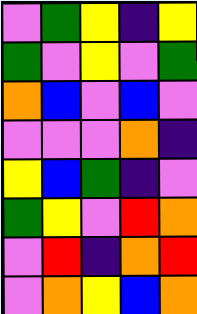[["violet", "green", "yellow", "indigo", "yellow"], ["green", "violet", "yellow", "violet", "green"], ["orange", "blue", "violet", "blue", "violet"], ["violet", "violet", "violet", "orange", "indigo"], ["yellow", "blue", "green", "indigo", "violet"], ["green", "yellow", "violet", "red", "orange"], ["violet", "red", "indigo", "orange", "red"], ["violet", "orange", "yellow", "blue", "orange"]]